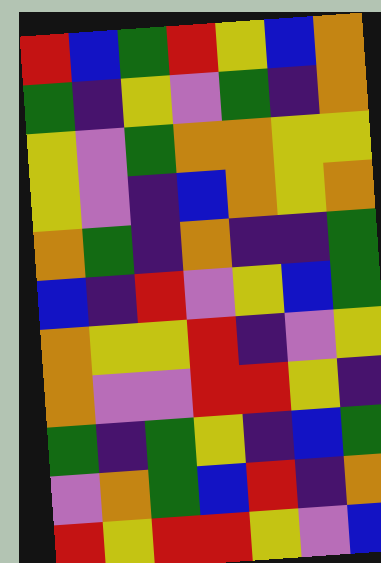[["red", "blue", "green", "red", "yellow", "blue", "orange"], ["green", "indigo", "yellow", "violet", "green", "indigo", "orange"], ["yellow", "violet", "green", "orange", "orange", "yellow", "yellow"], ["yellow", "violet", "indigo", "blue", "orange", "yellow", "orange"], ["orange", "green", "indigo", "orange", "indigo", "indigo", "green"], ["blue", "indigo", "red", "violet", "yellow", "blue", "green"], ["orange", "yellow", "yellow", "red", "indigo", "violet", "yellow"], ["orange", "violet", "violet", "red", "red", "yellow", "indigo"], ["green", "indigo", "green", "yellow", "indigo", "blue", "green"], ["violet", "orange", "green", "blue", "red", "indigo", "orange"], ["red", "yellow", "red", "red", "yellow", "violet", "blue"]]